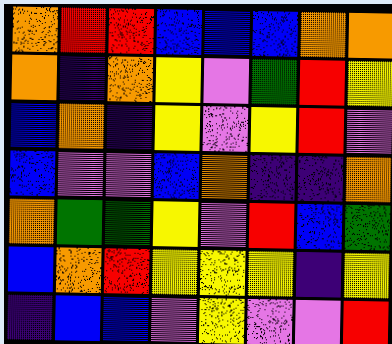[["orange", "red", "red", "blue", "blue", "blue", "orange", "orange"], ["orange", "indigo", "orange", "yellow", "violet", "green", "red", "yellow"], ["blue", "orange", "indigo", "yellow", "violet", "yellow", "red", "violet"], ["blue", "violet", "violet", "blue", "orange", "indigo", "indigo", "orange"], ["orange", "green", "green", "yellow", "violet", "red", "blue", "green"], ["blue", "orange", "red", "yellow", "yellow", "yellow", "indigo", "yellow"], ["indigo", "blue", "blue", "violet", "yellow", "violet", "violet", "red"]]